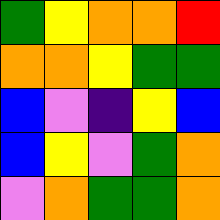[["green", "yellow", "orange", "orange", "red"], ["orange", "orange", "yellow", "green", "green"], ["blue", "violet", "indigo", "yellow", "blue"], ["blue", "yellow", "violet", "green", "orange"], ["violet", "orange", "green", "green", "orange"]]